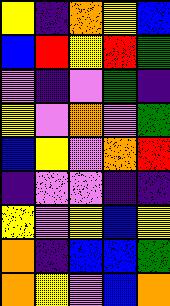[["yellow", "indigo", "orange", "yellow", "blue"], ["blue", "red", "yellow", "red", "green"], ["violet", "indigo", "violet", "green", "indigo"], ["yellow", "violet", "orange", "violet", "green"], ["blue", "yellow", "violet", "orange", "red"], ["indigo", "violet", "violet", "indigo", "indigo"], ["yellow", "violet", "yellow", "blue", "yellow"], ["orange", "indigo", "blue", "blue", "green"], ["orange", "yellow", "violet", "blue", "orange"]]